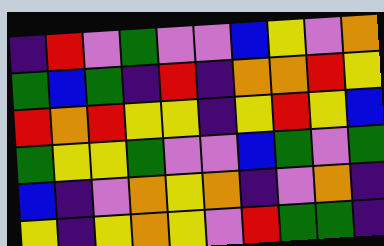[["indigo", "red", "violet", "green", "violet", "violet", "blue", "yellow", "violet", "orange"], ["green", "blue", "green", "indigo", "red", "indigo", "orange", "orange", "red", "yellow"], ["red", "orange", "red", "yellow", "yellow", "indigo", "yellow", "red", "yellow", "blue"], ["green", "yellow", "yellow", "green", "violet", "violet", "blue", "green", "violet", "green"], ["blue", "indigo", "violet", "orange", "yellow", "orange", "indigo", "violet", "orange", "indigo"], ["yellow", "indigo", "yellow", "orange", "yellow", "violet", "red", "green", "green", "indigo"]]